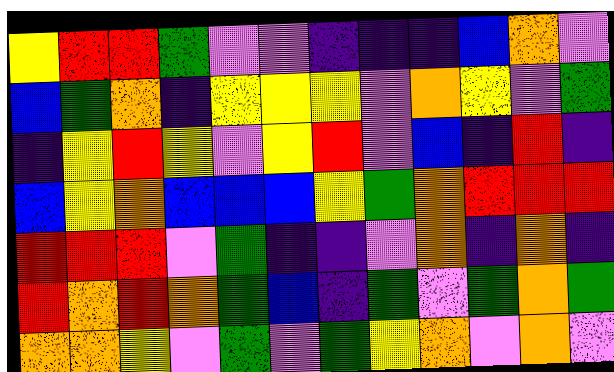[["yellow", "red", "red", "green", "violet", "violet", "indigo", "indigo", "indigo", "blue", "orange", "violet"], ["blue", "green", "orange", "indigo", "yellow", "yellow", "yellow", "violet", "orange", "yellow", "violet", "green"], ["indigo", "yellow", "red", "yellow", "violet", "yellow", "red", "violet", "blue", "indigo", "red", "indigo"], ["blue", "yellow", "orange", "blue", "blue", "blue", "yellow", "green", "orange", "red", "red", "red"], ["red", "red", "red", "violet", "green", "indigo", "indigo", "violet", "orange", "indigo", "orange", "indigo"], ["red", "orange", "red", "orange", "green", "blue", "indigo", "green", "violet", "green", "orange", "green"], ["orange", "orange", "yellow", "violet", "green", "violet", "green", "yellow", "orange", "violet", "orange", "violet"]]